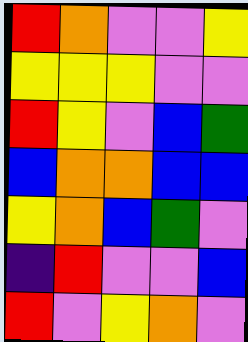[["red", "orange", "violet", "violet", "yellow"], ["yellow", "yellow", "yellow", "violet", "violet"], ["red", "yellow", "violet", "blue", "green"], ["blue", "orange", "orange", "blue", "blue"], ["yellow", "orange", "blue", "green", "violet"], ["indigo", "red", "violet", "violet", "blue"], ["red", "violet", "yellow", "orange", "violet"]]